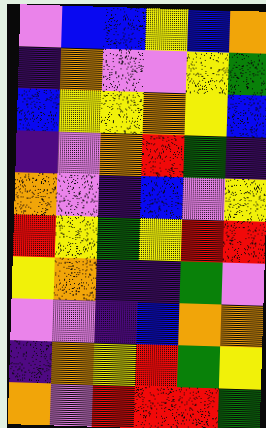[["violet", "blue", "blue", "yellow", "blue", "orange"], ["indigo", "orange", "violet", "violet", "yellow", "green"], ["blue", "yellow", "yellow", "orange", "yellow", "blue"], ["indigo", "violet", "orange", "red", "green", "indigo"], ["orange", "violet", "indigo", "blue", "violet", "yellow"], ["red", "yellow", "green", "yellow", "red", "red"], ["yellow", "orange", "indigo", "indigo", "green", "violet"], ["violet", "violet", "indigo", "blue", "orange", "orange"], ["indigo", "orange", "yellow", "red", "green", "yellow"], ["orange", "violet", "red", "red", "red", "green"]]